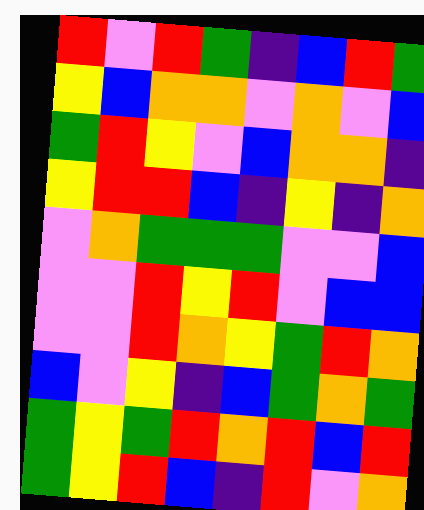[["red", "violet", "red", "green", "indigo", "blue", "red", "green"], ["yellow", "blue", "orange", "orange", "violet", "orange", "violet", "blue"], ["green", "red", "yellow", "violet", "blue", "orange", "orange", "indigo"], ["yellow", "red", "red", "blue", "indigo", "yellow", "indigo", "orange"], ["violet", "orange", "green", "green", "green", "violet", "violet", "blue"], ["violet", "violet", "red", "yellow", "red", "violet", "blue", "blue"], ["violet", "violet", "red", "orange", "yellow", "green", "red", "orange"], ["blue", "violet", "yellow", "indigo", "blue", "green", "orange", "green"], ["green", "yellow", "green", "red", "orange", "red", "blue", "red"], ["green", "yellow", "red", "blue", "indigo", "red", "violet", "orange"]]